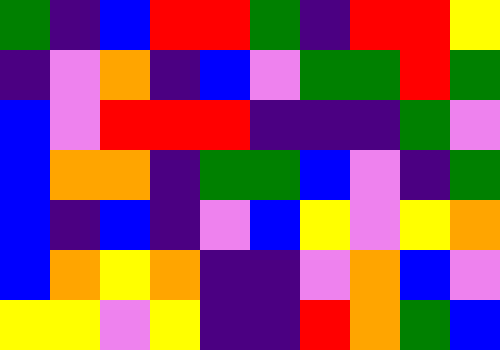[["green", "indigo", "blue", "red", "red", "green", "indigo", "red", "red", "yellow"], ["indigo", "violet", "orange", "indigo", "blue", "violet", "green", "green", "red", "green"], ["blue", "violet", "red", "red", "red", "indigo", "indigo", "indigo", "green", "violet"], ["blue", "orange", "orange", "indigo", "green", "green", "blue", "violet", "indigo", "green"], ["blue", "indigo", "blue", "indigo", "violet", "blue", "yellow", "violet", "yellow", "orange"], ["blue", "orange", "yellow", "orange", "indigo", "indigo", "violet", "orange", "blue", "violet"], ["yellow", "yellow", "violet", "yellow", "indigo", "indigo", "red", "orange", "green", "blue"]]